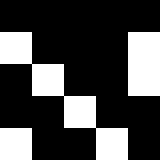[["black", "black", "black", "black", "black"], ["white", "black", "black", "black", "white"], ["black", "white", "black", "black", "white"], ["black", "black", "white", "black", "black"], ["white", "black", "black", "white", "black"]]